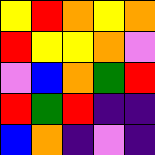[["yellow", "red", "orange", "yellow", "orange"], ["red", "yellow", "yellow", "orange", "violet"], ["violet", "blue", "orange", "green", "red"], ["red", "green", "red", "indigo", "indigo"], ["blue", "orange", "indigo", "violet", "indigo"]]